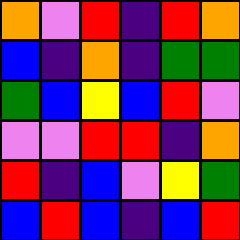[["orange", "violet", "red", "indigo", "red", "orange"], ["blue", "indigo", "orange", "indigo", "green", "green"], ["green", "blue", "yellow", "blue", "red", "violet"], ["violet", "violet", "red", "red", "indigo", "orange"], ["red", "indigo", "blue", "violet", "yellow", "green"], ["blue", "red", "blue", "indigo", "blue", "red"]]